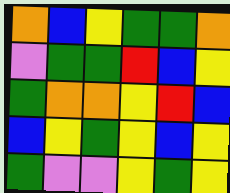[["orange", "blue", "yellow", "green", "green", "orange"], ["violet", "green", "green", "red", "blue", "yellow"], ["green", "orange", "orange", "yellow", "red", "blue"], ["blue", "yellow", "green", "yellow", "blue", "yellow"], ["green", "violet", "violet", "yellow", "green", "yellow"]]